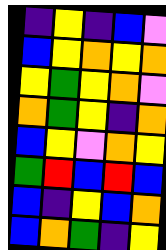[["indigo", "yellow", "indigo", "blue", "violet"], ["blue", "yellow", "orange", "yellow", "orange"], ["yellow", "green", "yellow", "orange", "violet"], ["orange", "green", "yellow", "indigo", "orange"], ["blue", "yellow", "violet", "orange", "yellow"], ["green", "red", "blue", "red", "blue"], ["blue", "indigo", "yellow", "blue", "orange"], ["blue", "orange", "green", "indigo", "yellow"]]